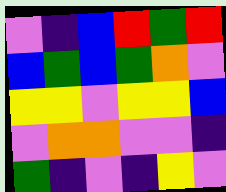[["violet", "indigo", "blue", "red", "green", "red"], ["blue", "green", "blue", "green", "orange", "violet"], ["yellow", "yellow", "violet", "yellow", "yellow", "blue"], ["violet", "orange", "orange", "violet", "violet", "indigo"], ["green", "indigo", "violet", "indigo", "yellow", "violet"]]